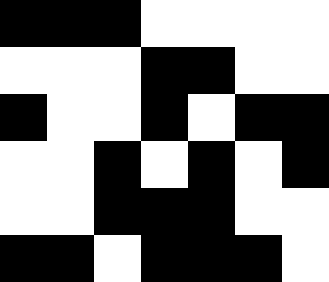[["black", "black", "black", "white", "white", "white", "white"], ["white", "white", "white", "black", "black", "white", "white"], ["black", "white", "white", "black", "white", "black", "black"], ["white", "white", "black", "white", "black", "white", "black"], ["white", "white", "black", "black", "black", "white", "white"], ["black", "black", "white", "black", "black", "black", "white"]]